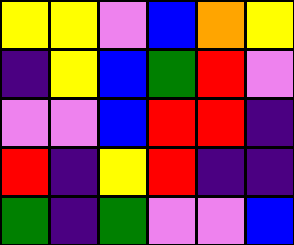[["yellow", "yellow", "violet", "blue", "orange", "yellow"], ["indigo", "yellow", "blue", "green", "red", "violet"], ["violet", "violet", "blue", "red", "red", "indigo"], ["red", "indigo", "yellow", "red", "indigo", "indigo"], ["green", "indigo", "green", "violet", "violet", "blue"]]